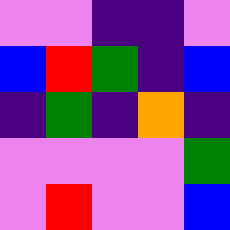[["violet", "violet", "indigo", "indigo", "violet"], ["blue", "red", "green", "indigo", "blue"], ["indigo", "green", "indigo", "orange", "indigo"], ["violet", "violet", "violet", "violet", "green"], ["violet", "red", "violet", "violet", "blue"]]